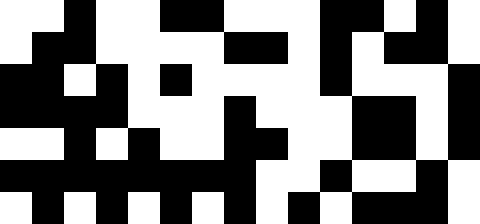[["white", "white", "black", "white", "white", "black", "black", "white", "white", "white", "black", "black", "white", "black", "white"], ["white", "black", "black", "white", "white", "white", "white", "black", "black", "white", "black", "white", "black", "black", "white"], ["black", "black", "white", "black", "white", "black", "white", "white", "white", "white", "black", "white", "white", "white", "black"], ["black", "black", "black", "black", "white", "white", "white", "black", "white", "white", "white", "black", "black", "white", "black"], ["white", "white", "black", "white", "black", "white", "white", "black", "black", "white", "white", "black", "black", "white", "black"], ["black", "black", "black", "black", "black", "black", "black", "black", "white", "white", "black", "white", "white", "black", "white"], ["white", "black", "white", "black", "white", "black", "white", "black", "white", "black", "white", "black", "black", "black", "white"]]